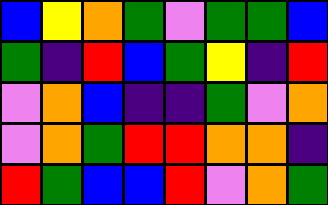[["blue", "yellow", "orange", "green", "violet", "green", "green", "blue"], ["green", "indigo", "red", "blue", "green", "yellow", "indigo", "red"], ["violet", "orange", "blue", "indigo", "indigo", "green", "violet", "orange"], ["violet", "orange", "green", "red", "red", "orange", "orange", "indigo"], ["red", "green", "blue", "blue", "red", "violet", "orange", "green"]]